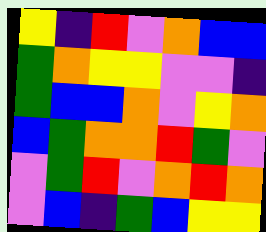[["yellow", "indigo", "red", "violet", "orange", "blue", "blue"], ["green", "orange", "yellow", "yellow", "violet", "violet", "indigo"], ["green", "blue", "blue", "orange", "violet", "yellow", "orange"], ["blue", "green", "orange", "orange", "red", "green", "violet"], ["violet", "green", "red", "violet", "orange", "red", "orange"], ["violet", "blue", "indigo", "green", "blue", "yellow", "yellow"]]